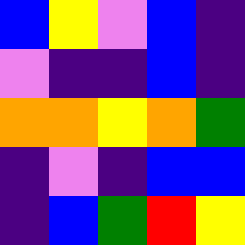[["blue", "yellow", "violet", "blue", "indigo"], ["violet", "indigo", "indigo", "blue", "indigo"], ["orange", "orange", "yellow", "orange", "green"], ["indigo", "violet", "indigo", "blue", "blue"], ["indigo", "blue", "green", "red", "yellow"]]